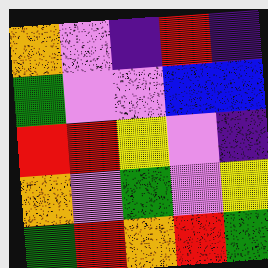[["orange", "violet", "indigo", "red", "indigo"], ["green", "violet", "violet", "blue", "blue"], ["red", "red", "yellow", "violet", "indigo"], ["orange", "violet", "green", "violet", "yellow"], ["green", "red", "orange", "red", "green"]]